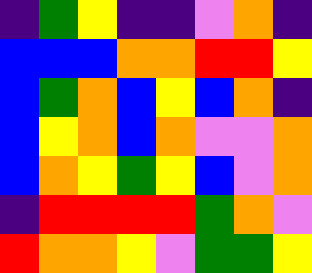[["indigo", "green", "yellow", "indigo", "indigo", "violet", "orange", "indigo"], ["blue", "blue", "blue", "orange", "orange", "red", "red", "yellow"], ["blue", "green", "orange", "blue", "yellow", "blue", "orange", "indigo"], ["blue", "yellow", "orange", "blue", "orange", "violet", "violet", "orange"], ["blue", "orange", "yellow", "green", "yellow", "blue", "violet", "orange"], ["indigo", "red", "red", "red", "red", "green", "orange", "violet"], ["red", "orange", "orange", "yellow", "violet", "green", "green", "yellow"]]